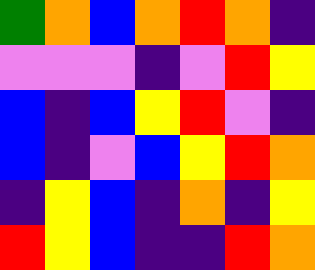[["green", "orange", "blue", "orange", "red", "orange", "indigo"], ["violet", "violet", "violet", "indigo", "violet", "red", "yellow"], ["blue", "indigo", "blue", "yellow", "red", "violet", "indigo"], ["blue", "indigo", "violet", "blue", "yellow", "red", "orange"], ["indigo", "yellow", "blue", "indigo", "orange", "indigo", "yellow"], ["red", "yellow", "blue", "indigo", "indigo", "red", "orange"]]